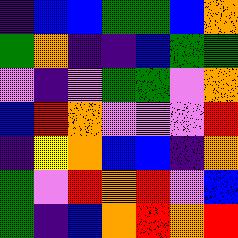[["indigo", "blue", "blue", "green", "green", "blue", "orange"], ["green", "orange", "indigo", "indigo", "blue", "green", "green"], ["violet", "indigo", "violet", "green", "green", "violet", "orange"], ["blue", "red", "orange", "violet", "violet", "violet", "red"], ["indigo", "yellow", "orange", "blue", "blue", "indigo", "orange"], ["green", "violet", "red", "orange", "red", "violet", "blue"], ["green", "indigo", "blue", "orange", "red", "orange", "red"]]